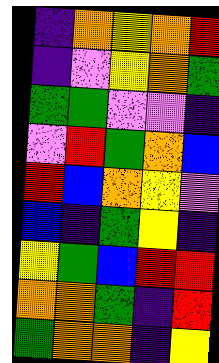[["indigo", "orange", "yellow", "orange", "red"], ["indigo", "violet", "yellow", "orange", "green"], ["green", "green", "violet", "violet", "indigo"], ["violet", "red", "green", "orange", "blue"], ["red", "blue", "orange", "yellow", "violet"], ["blue", "indigo", "green", "yellow", "indigo"], ["yellow", "green", "blue", "red", "red"], ["orange", "orange", "green", "indigo", "red"], ["green", "orange", "orange", "indigo", "yellow"]]